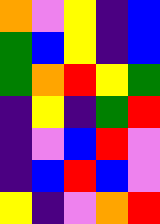[["orange", "violet", "yellow", "indigo", "blue"], ["green", "blue", "yellow", "indigo", "blue"], ["green", "orange", "red", "yellow", "green"], ["indigo", "yellow", "indigo", "green", "red"], ["indigo", "violet", "blue", "red", "violet"], ["indigo", "blue", "red", "blue", "violet"], ["yellow", "indigo", "violet", "orange", "red"]]